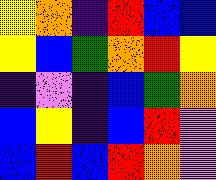[["yellow", "orange", "indigo", "red", "blue", "blue"], ["yellow", "blue", "green", "orange", "red", "yellow"], ["indigo", "violet", "indigo", "blue", "green", "orange"], ["blue", "yellow", "indigo", "blue", "red", "violet"], ["blue", "red", "blue", "red", "orange", "violet"]]